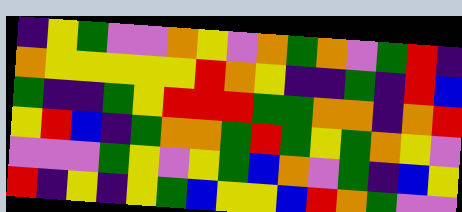[["indigo", "yellow", "green", "violet", "violet", "orange", "yellow", "violet", "orange", "green", "orange", "violet", "green", "red", "indigo"], ["orange", "yellow", "yellow", "yellow", "yellow", "yellow", "red", "orange", "yellow", "indigo", "indigo", "green", "indigo", "red", "blue"], ["green", "indigo", "indigo", "green", "yellow", "red", "red", "red", "green", "green", "orange", "orange", "indigo", "orange", "red"], ["yellow", "red", "blue", "indigo", "green", "orange", "orange", "green", "red", "green", "yellow", "green", "orange", "yellow", "violet"], ["violet", "violet", "violet", "green", "yellow", "violet", "yellow", "green", "blue", "orange", "violet", "green", "indigo", "blue", "yellow"], ["red", "indigo", "yellow", "indigo", "yellow", "green", "blue", "yellow", "yellow", "blue", "red", "orange", "green", "violet", "violet"]]